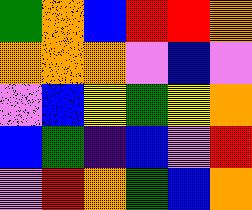[["green", "orange", "blue", "red", "red", "orange"], ["orange", "orange", "orange", "violet", "blue", "violet"], ["violet", "blue", "yellow", "green", "yellow", "orange"], ["blue", "green", "indigo", "blue", "violet", "red"], ["violet", "red", "orange", "green", "blue", "orange"]]